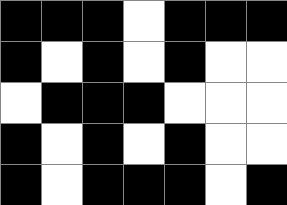[["black", "black", "black", "white", "black", "black", "black"], ["black", "white", "black", "white", "black", "white", "white"], ["white", "black", "black", "black", "white", "white", "white"], ["black", "white", "black", "white", "black", "white", "white"], ["black", "white", "black", "black", "black", "white", "black"]]